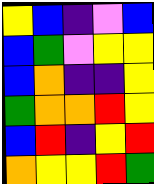[["yellow", "blue", "indigo", "violet", "blue"], ["blue", "green", "violet", "yellow", "yellow"], ["blue", "orange", "indigo", "indigo", "yellow"], ["green", "orange", "orange", "red", "yellow"], ["blue", "red", "indigo", "yellow", "red"], ["orange", "yellow", "yellow", "red", "green"]]